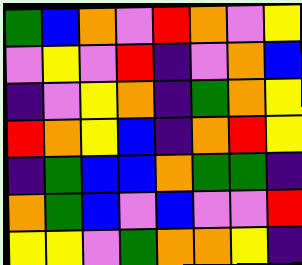[["green", "blue", "orange", "violet", "red", "orange", "violet", "yellow"], ["violet", "yellow", "violet", "red", "indigo", "violet", "orange", "blue"], ["indigo", "violet", "yellow", "orange", "indigo", "green", "orange", "yellow"], ["red", "orange", "yellow", "blue", "indigo", "orange", "red", "yellow"], ["indigo", "green", "blue", "blue", "orange", "green", "green", "indigo"], ["orange", "green", "blue", "violet", "blue", "violet", "violet", "red"], ["yellow", "yellow", "violet", "green", "orange", "orange", "yellow", "indigo"]]